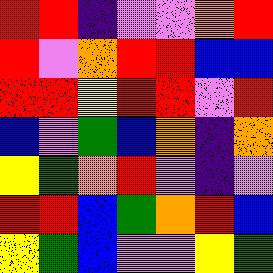[["red", "red", "indigo", "violet", "violet", "orange", "red"], ["red", "violet", "orange", "red", "red", "blue", "blue"], ["red", "red", "yellow", "red", "red", "violet", "red"], ["blue", "violet", "green", "blue", "orange", "indigo", "orange"], ["yellow", "green", "orange", "red", "violet", "indigo", "violet"], ["red", "red", "blue", "green", "orange", "red", "blue"], ["yellow", "green", "blue", "violet", "violet", "yellow", "green"]]